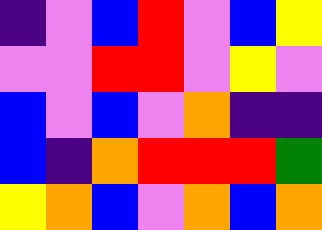[["indigo", "violet", "blue", "red", "violet", "blue", "yellow"], ["violet", "violet", "red", "red", "violet", "yellow", "violet"], ["blue", "violet", "blue", "violet", "orange", "indigo", "indigo"], ["blue", "indigo", "orange", "red", "red", "red", "green"], ["yellow", "orange", "blue", "violet", "orange", "blue", "orange"]]